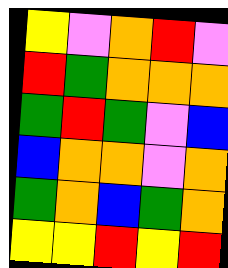[["yellow", "violet", "orange", "red", "violet"], ["red", "green", "orange", "orange", "orange"], ["green", "red", "green", "violet", "blue"], ["blue", "orange", "orange", "violet", "orange"], ["green", "orange", "blue", "green", "orange"], ["yellow", "yellow", "red", "yellow", "red"]]